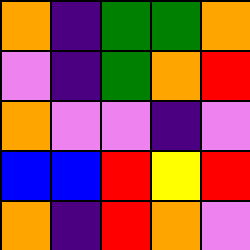[["orange", "indigo", "green", "green", "orange"], ["violet", "indigo", "green", "orange", "red"], ["orange", "violet", "violet", "indigo", "violet"], ["blue", "blue", "red", "yellow", "red"], ["orange", "indigo", "red", "orange", "violet"]]